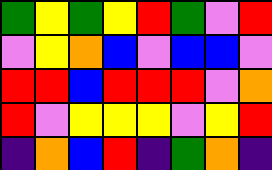[["green", "yellow", "green", "yellow", "red", "green", "violet", "red"], ["violet", "yellow", "orange", "blue", "violet", "blue", "blue", "violet"], ["red", "red", "blue", "red", "red", "red", "violet", "orange"], ["red", "violet", "yellow", "yellow", "yellow", "violet", "yellow", "red"], ["indigo", "orange", "blue", "red", "indigo", "green", "orange", "indigo"]]